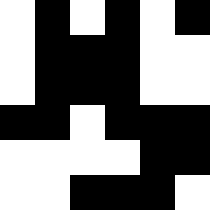[["white", "black", "white", "black", "white", "black"], ["white", "black", "black", "black", "white", "white"], ["white", "black", "black", "black", "white", "white"], ["black", "black", "white", "black", "black", "black"], ["white", "white", "white", "white", "black", "black"], ["white", "white", "black", "black", "black", "white"]]